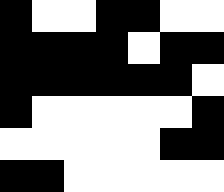[["black", "white", "white", "black", "black", "white", "white"], ["black", "black", "black", "black", "white", "black", "black"], ["black", "black", "black", "black", "black", "black", "white"], ["black", "white", "white", "white", "white", "white", "black"], ["white", "white", "white", "white", "white", "black", "black"], ["black", "black", "white", "white", "white", "white", "white"]]